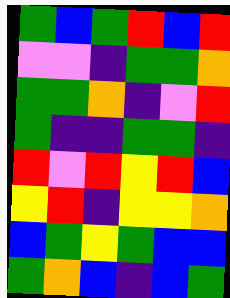[["green", "blue", "green", "red", "blue", "red"], ["violet", "violet", "indigo", "green", "green", "orange"], ["green", "green", "orange", "indigo", "violet", "red"], ["green", "indigo", "indigo", "green", "green", "indigo"], ["red", "violet", "red", "yellow", "red", "blue"], ["yellow", "red", "indigo", "yellow", "yellow", "orange"], ["blue", "green", "yellow", "green", "blue", "blue"], ["green", "orange", "blue", "indigo", "blue", "green"]]